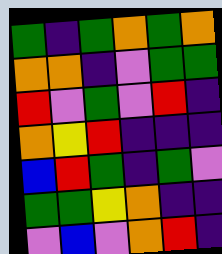[["green", "indigo", "green", "orange", "green", "orange"], ["orange", "orange", "indigo", "violet", "green", "green"], ["red", "violet", "green", "violet", "red", "indigo"], ["orange", "yellow", "red", "indigo", "indigo", "indigo"], ["blue", "red", "green", "indigo", "green", "violet"], ["green", "green", "yellow", "orange", "indigo", "indigo"], ["violet", "blue", "violet", "orange", "red", "indigo"]]